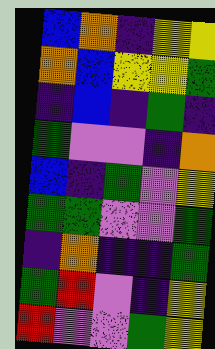[["blue", "orange", "indigo", "yellow", "yellow"], ["orange", "blue", "yellow", "yellow", "green"], ["indigo", "blue", "indigo", "green", "indigo"], ["green", "violet", "violet", "indigo", "orange"], ["blue", "indigo", "green", "violet", "yellow"], ["green", "green", "violet", "violet", "green"], ["indigo", "orange", "indigo", "indigo", "green"], ["green", "red", "violet", "indigo", "yellow"], ["red", "violet", "violet", "green", "yellow"]]